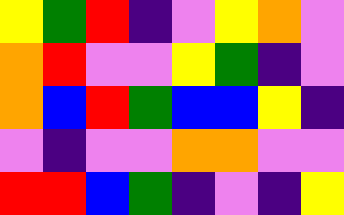[["yellow", "green", "red", "indigo", "violet", "yellow", "orange", "violet"], ["orange", "red", "violet", "violet", "yellow", "green", "indigo", "violet"], ["orange", "blue", "red", "green", "blue", "blue", "yellow", "indigo"], ["violet", "indigo", "violet", "violet", "orange", "orange", "violet", "violet"], ["red", "red", "blue", "green", "indigo", "violet", "indigo", "yellow"]]